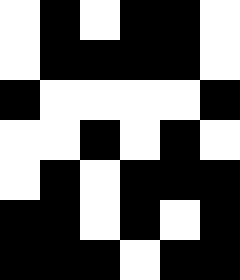[["white", "black", "white", "black", "black", "white"], ["white", "black", "black", "black", "black", "white"], ["black", "white", "white", "white", "white", "black"], ["white", "white", "black", "white", "black", "white"], ["white", "black", "white", "black", "black", "black"], ["black", "black", "white", "black", "white", "black"], ["black", "black", "black", "white", "black", "black"]]